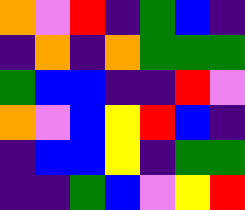[["orange", "violet", "red", "indigo", "green", "blue", "indigo"], ["indigo", "orange", "indigo", "orange", "green", "green", "green"], ["green", "blue", "blue", "indigo", "indigo", "red", "violet"], ["orange", "violet", "blue", "yellow", "red", "blue", "indigo"], ["indigo", "blue", "blue", "yellow", "indigo", "green", "green"], ["indigo", "indigo", "green", "blue", "violet", "yellow", "red"]]